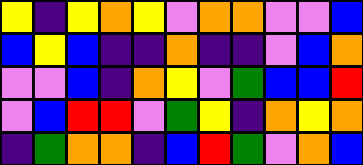[["yellow", "indigo", "yellow", "orange", "yellow", "violet", "orange", "orange", "violet", "violet", "blue"], ["blue", "yellow", "blue", "indigo", "indigo", "orange", "indigo", "indigo", "violet", "blue", "orange"], ["violet", "violet", "blue", "indigo", "orange", "yellow", "violet", "green", "blue", "blue", "red"], ["violet", "blue", "red", "red", "violet", "green", "yellow", "indigo", "orange", "yellow", "orange"], ["indigo", "green", "orange", "orange", "indigo", "blue", "red", "green", "violet", "orange", "blue"]]